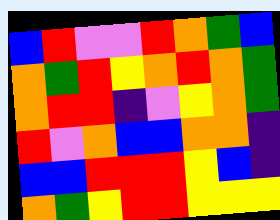[["blue", "red", "violet", "violet", "red", "orange", "green", "blue"], ["orange", "green", "red", "yellow", "orange", "red", "orange", "green"], ["orange", "red", "red", "indigo", "violet", "yellow", "orange", "green"], ["red", "violet", "orange", "blue", "blue", "orange", "orange", "indigo"], ["blue", "blue", "red", "red", "red", "yellow", "blue", "indigo"], ["orange", "green", "yellow", "red", "red", "yellow", "yellow", "yellow"]]